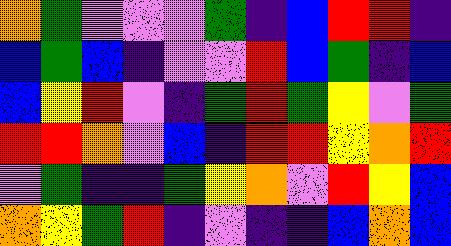[["orange", "green", "violet", "violet", "violet", "green", "indigo", "blue", "red", "red", "indigo"], ["blue", "green", "blue", "indigo", "violet", "violet", "red", "blue", "green", "indigo", "blue"], ["blue", "yellow", "red", "violet", "indigo", "green", "red", "green", "yellow", "violet", "green"], ["red", "red", "orange", "violet", "blue", "indigo", "red", "red", "yellow", "orange", "red"], ["violet", "green", "indigo", "indigo", "green", "yellow", "orange", "violet", "red", "yellow", "blue"], ["orange", "yellow", "green", "red", "indigo", "violet", "indigo", "indigo", "blue", "orange", "blue"]]